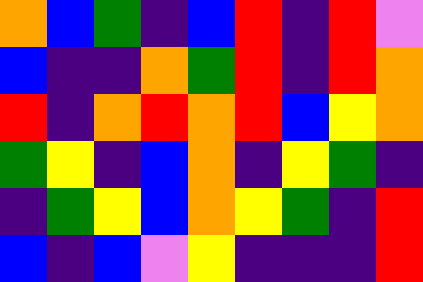[["orange", "blue", "green", "indigo", "blue", "red", "indigo", "red", "violet"], ["blue", "indigo", "indigo", "orange", "green", "red", "indigo", "red", "orange"], ["red", "indigo", "orange", "red", "orange", "red", "blue", "yellow", "orange"], ["green", "yellow", "indigo", "blue", "orange", "indigo", "yellow", "green", "indigo"], ["indigo", "green", "yellow", "blue", "orange", "yellow", "green", "indigo", "red"], ["blue", "indigo", "blue", "violet", "yellow", "indigo", "indigo", "indigo", "red"]]